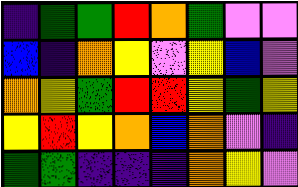[["indigo", "green", "green", "red", "orange", "green", "violet", "violet"], ["blue", "indigo", "orange", "yellow", "violet", "yellow", "blue", "violet"], ["orange", "yellow", "green", "red", "red", "yellow", "green", "yellow"], ["yellow", "red", "yellow", "orange", "blue", "orange", "violet", "indigo"], ["green", "green", "indigo", "indigo", "indigo", "orange", "yellow", "violet"]]